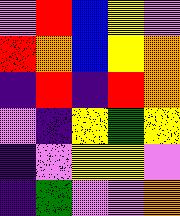[["violet", "red", "blue", "yellow", "violet"], ["red", "orange", "blue", "yellow", "orange"], ["indigo", "red", "indigo", "red", "orange"], ["violet", "indigo", "yellow", "green", "yellow"], ["indigo", "violet", "yellow", "yellow", "violet"], ["indigo", "green", "violet", "violet", "orange"]]